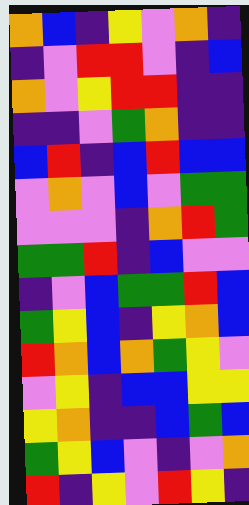[["orange", "blue", "indigo", "yellow", "violet", "orange", "indigo"], ["indigo", "violet", "red", "red", "violet", "indigo", "blue"], ["orange", "violet", "yellow", "red", "red", "indigo", "indigo"], ["indigo", "indigo", "violet", "green", "orange", "indigo", "indigo"], ["blue", "red", "indigo", "blue", "red", "blue", "blue"], ["violet", "orange", "violet", "blue", "violet", "green", "green"], ["violet", "violet", "violet", "indigo", "orange", "red", "green"], ["green", "green", "red", "indigo", "blue", "violet", "violet"], ["indigo", "violet", "blue", "green", "green", "red", "blue"], ["green", "yellow", "blue", "indigo", "yellow", "orange", "blue"], ["red", "orange", "blue", "orange", "green", "yellow", "violet"], ["violet", "yellow", "indigo", "blue", "blue", "yellow", "yellow"], ["yellow", "orange", "indigo", "indigo", "blue", "green", "blue"], ["green", "yellow", "blue", "violet", "indigo", "violet", "orange"], ["red", "indigo", "yellow", "violet", "red", "yellow", "indigo"]]